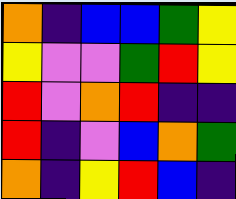[["orange", "indigo", "blue", "blue", "green", "yellow"], ["yellow", "violet", "violet", "green", "red", "yellow"], ["red", "violet", "orange", "red", "indigo", "indigo"], ["red", "indigo", "violet", "blue", "orange", "green"], ["orange", "indigo", "yellow", "red", "blue", "indigo"]]